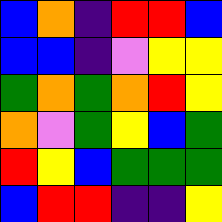[["blue", "orange", "indigo", "red", "red", "blue"], ["blue", "blue", "indigo", "violet", "yellow", "yellow"], ["green", "orange", "green", "orange", "red", "yellow"], ["orange", "violet", "green", "yellow", "blue", "green"], ["red", "yellow", "blue", "green", "green", "green"], ["blue", "red", "red", "indigo", "indigo", "yellow"]]